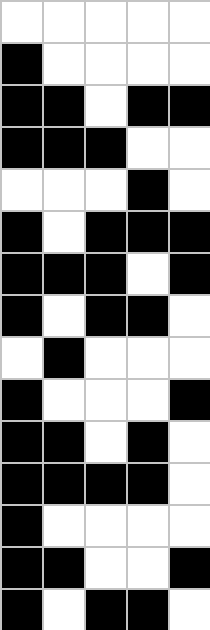[["white", "white", "white", "white", "white"], ["black", "white", "white", "white", "white"], ["black", "black", "white", "black", "black"], ["black", "black", "black", "white", "white"], ["white", "white", "white", "black", "white"], ["black", "white", "black", "black", "black"], ["black", "black", "black", "white", "black"], ["black", "white", "black", "black", "white"], ["white", "black", "white", "white", "white"], ["black", "white", "white", "white", "black"], ["black", "black", "white", "black", "white"], ["black", "black", "black", "black", "white"], ["black", "white", "white", "white", "white"], ["black", "black", "white", "white", "black"], ["black", "white", "black", "black", "white"]]